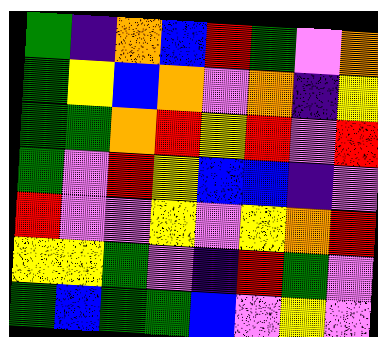[["green", "indigo", "orange", "blue", "red", "green", "violet", "orange"], ["green", "yellow", "blue", "orange", "violet", "orange", "indigo", "yellow"], ["green", "green", "orange", "red", "yellow", "red", "violet", "red"], ["green", "violet", "red", "yellow", "blue", "blue", "indigo", "violet"], ["red", "violet", "violet", "yellow", "violet", "yellow", "orange", "red"], ["yellow", "yellow", "green", "violet", "indigo", "red", "green", "violet"], ["green", "blue", "green", "green", "blue", "violet", "yellow", "violet"]]